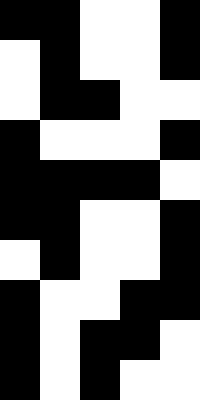[["black", "black", "white", "white", "black"], ["white", "black", "white", "white", "black"], ["white", "black", "black", "white", "white"], ["black", "white", "white", "white", "black"], ["black", "black", "black", "black", "white"], ["black", "black", "white", "white", "black"], ["white", "black", "white", "white", "black"], ["black", "white", "white", "black", "black"], ["black", "white", "black", "black", "white"], ["black", "white", "black", "white", "white"]]